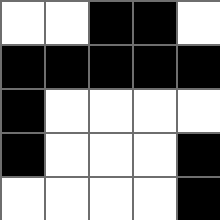[["white", "white", "black", "black", "white"], ["black", "black", "black", "black", "black"], ["black", "white", "white", "white", "white"], ["black", "white", "white", "white", "black"], ["white", "white", "white", "white", "black"]]